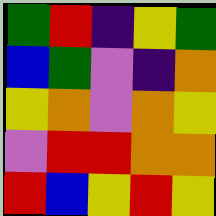[["green", "red", "indigo", "yellow", "green"], ["blue", "green", "violet", "indigo", "orange"], ["yellow", "orange", "violet", "orange", "yellow"], ["violet", "red", "red", "orange", "orange"], ["red", "blue", "yellow", "red", "yellow"]]